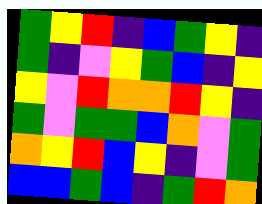[["green", "yellow", "red", "indigo", "blue", "green", "yellow", "indigo"], ["green", "indigo", "violet", "yellow", "green", "blue", "indigo", "yellow"], ["yellow", "violet", "red", "orange", "orange", "red", "yellow", "indigo"], ["green", "violet", "green", "green", "blue", "orange", "violet", "green"], ["orange", "yellow", "red", "blue", "yellow", "indigo", "violet", "green"], ["blue", "blue", "green", "blue", "indigo", "green", "red", "orange"]]